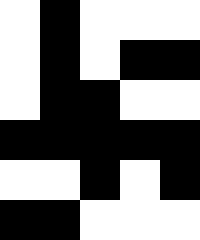[["white", "black", "white", "white", "white"], ["white", "black", "white", "black", "black"], ["white", "black", "black", "white", "white"], ["black", "black", "black", "black", "black"], ["white", "white", "black", "white", "black"], ["black", "black", "white", "white", "white"]]